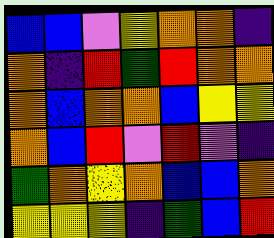[["blue", "blue", "violet", "yellow", "orange", "orange", "indigo"], ["orange", "indigo", "red", "green", "red", "orange", "orange"], ["orange", "blue", "orange", "orange", "blue", "yellow", "yellow"], ["orange", "blue", "red", "violet", "red", "violet", "indigo"], ["green", "orange", "yellow", "orange", "blue", "blue", "orange"], ["yellow", "yellow", "yellow", "indigo", "green", "blue", "red"]]